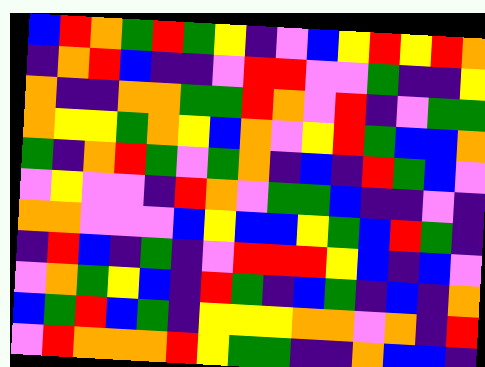[["blue", "red", "orange", "green", "red", "green", "yellow", "indigo", "violet", "blue", "yellow", "red", "yellow", "red", "orange"], ["indigo", "orange", "red", "blue", "indigo", "indigo", "violet", "red", "red", "violet", "violet", "green", "indigo", "indigo", "yellow"], ["orange", "indigo", "indigo", "orange", "orange", "green", "green", "red", "orange", "violet", "red", "indigo", "violet", "green", "green"], ["orange", "yellow", "yellow", "green", "orange", "yellow", "blue", "orange", "violet", "yellow", "red", "green", "blue", "blue", "orange"], ["green", "indigo", "orange", "red", "green", "violet", "green", "orange", "indigo", "blue", "indigo", "red", "green", "blue", "violet"], ["violet", "yellow", "violet", "violet", "indigo", "red", "orange", "violet", "green", "green", "blue", "indigo", "indigo", "violet", "indigo"], ["orange", "orange", "violet", "violet", "violet", "blue", "yellow", "blue", "blue", "yellow", "green", "blue", "red", "green", "indigo"], ["indigo", "red", "blue", "indigo", "green", "indigo", "violet", "red", "red", "red", "yellow", "blue", "indigo", "blue", "violet"], ["violet", "orange", "green", "yellow", "blue", "indigo", "red", "green", "indigo", "blue", "green", "indigo", "blue", "indigo", "orange"], ["blue", "green", "red", "blue", "green", "indigo", "yellow", "yellow", "yellow", "orange", "orange", "violet", "orange", "indigo", "red"], ["violet", "red", "orange", "orange", "orange", "red", "yellow", "green", "green", "indigo", "indigo", "orange", "blue", "blue", "indigo"]]